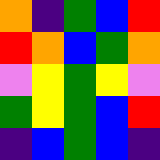[["orange", "indigo", "green", "blue", "red"], ["red", "orange", "blue", "green", "orange"], ["violet", "yellow", "green", "yellow", "violet"], ["green", "yellow", "green", "blue", "red"], ["indigo", "blue", "green", "blue", "indigo"]]